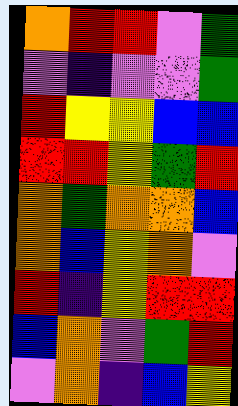[["orange", "red", "red", "violet", "green"], ["violet", "indigo", "violet", "violet", "green"], ["red", "yellow", "yellow", "blue", "blue"], ["red", "red", "yellow", "green", "red"], ["orange", "green", "orange", "orange", "blue"], ["orange", "blue", "yellow", "orange", "violet"], ["red", "indigo", "yellow", "red", "red"], ["blue", "orange", "violet", "green", "red"], ["violet", "orange", "indigo", "blue", "yellow"]]